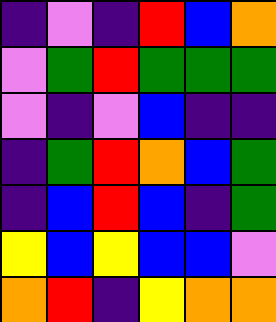[["indigo", "violet", "indigo", "red", "blue", "orange"], ["violet", "green", "red", "green", "green", "green"], ["violet", "indigo", "violet", "blue", "indigo", "indigo"], ["indigo", "green", "red", "orange", "blue", "green"], ["indigo", "blue", "red", "blue", "indigo", "green"], ["yellow", "blue", "yellow", "blue", "blue", "violet"], ["orange", "red", "indigo", "yellow", "orange", "orange"]]